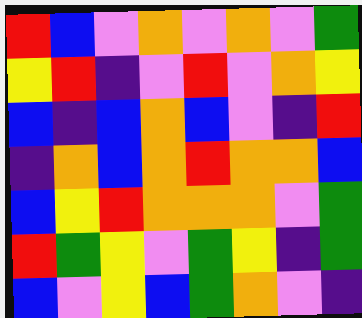[["red", "blue", "violet", "orange", "violet", "orange", "violet", "green"], ["yellow", "red", "indigo", "violet", "red", "violet", "orange", "yellow"], ["blue", "indigo", "blue", "orange", "blue", "violet", "indigo", "red"], ["indigo", "orange", "blue", "orange", "red", "orange", "orange", "blue"], ["blue", "yellow", "red", "orange", "orange", "orange", "violet", "green"], ["red", "green", "yellow", "violet", "green", "yellow", "indigo", "green"], ["blue", "violet", "yellow", "blue", "green", "orange", "violet", "indigo"]]